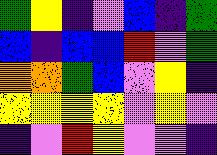[["green", "yellow", "indigo", "violet", "blue", "indigo", "green"], ["blue", "indigo", "blue", "blue", "red", "violet", "green"], ["orange", "orange", "green", "blue", "violet", "yellow", "indigo"], ["yellow", "yellow", "yellow", "yellow", "violet", "yellow", "violet"], ["indigo", "violet", "red", "yellow", "violet", "violet", "indigo"]]